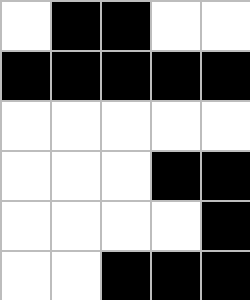[["white", "black", "black", "white", "white"], ["black", "black", "black", "black", "black"], ["white", "white", "white", "white", "white"], ["white", "white", "white", "black", "black"], ["white", "white", "white", "white", "black"], ["white", "white", "black", "black", "black"]]